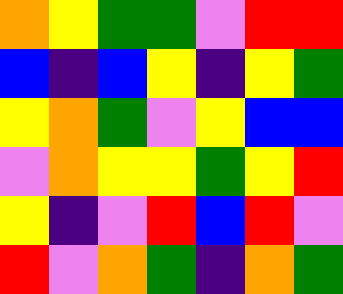[["orange", "yellow", "green", "green", "violet", "red", "red"], ["blue", "indigo", "blue", "yellow", "indigo", "yellow", "green"], ["yellow", "orange", "green", "violet", "yellow", "blue", "blue"], ["violet", "orange", "yellow", "yellow", "green", "yellow", "red"], ["yellow", "indigo", "violet", "red", "blue", "red", "violet"], ["red", "violet", "orange", "green", "indigo", "orange", "green"]]